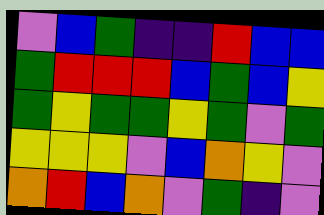[["violet", "blue", "green", "indigo", "indigo", "red", "blue", "blue"], ["green", "red", "red", "red", "blue", "green", "blue", "yellow"], ["green", "yellow", "green", "green", "yellow", "green", "violet", "green"], ["yellow", "yellow", "yellow", "violet", "blue", "orange", "yellow", "violet"], ["orange", "red", "blue", "orange", "violet", "green", "indigo", "violet"]]